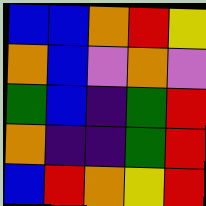[["blue", "blue", "orange", "red", "yellow"], ["orange", "blue", "violet", "orange", "violet"], ["green", "blue", "indigo", "green", "red"], ["orange", "indigo", "indigo", "green", "red"], ["blue", "red", "orange", "yellow", "red"]]